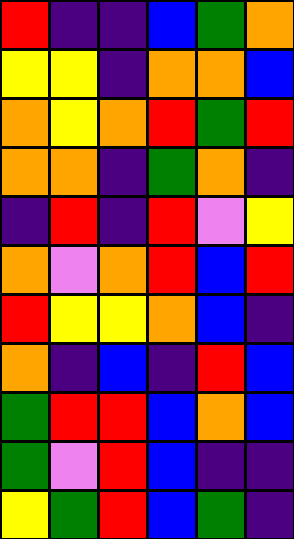[["red", "indigo", "indigo", "blue", "green", "orange"], ["yellow", "yellow", "indigo", "orange", "orange", "blue"], ["orange", "yellow", "orange", "red", "green", "red"], ["orange", "orange", "indigo", "green", "orange", "indigo"], ["indigo", "red", "indigo", "red", "violet", "yellow"], ["orange", "violet", "orange", "red", "blue", "red"], ["red", "yellow", "yellow", "orange", "blue", "indigo"], ["orange", "indigo", "blue", "indigo", "red", "blue"], ["green", "red", "red", "blue", "orange", "blue"], ["green", "violet", "red", "blue", "indigo", "indigo"], ["yellow", "green", "red", "blue", "green", "indigo"]]